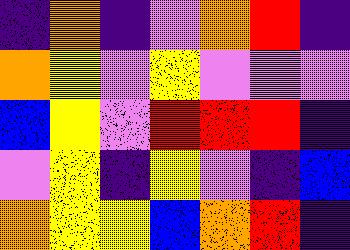[["indigo", "orange", "indigo", "violet", "orange", "red", "indigo"], ["orange", "yellow", "violet", "yellow", "violet", "violet", "violet"], ["blue", "yellow", "violet", "red", "red", "red", "indigo"], ["violet", "yellow", "indigo", "yellow", "violet", "indigo", "blue"], ["orange", "yellow", "yellow", "blue", "orange", "red", "indigo"]]